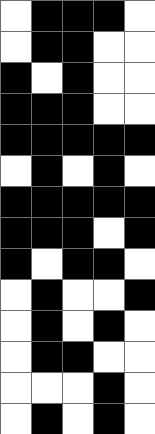[["white", "black", "black", "black", "white"], ["white", "black", "black", "white", "white"], ["black", "white", "black", "white", "white"], ["black", "black", "black", "white", "white"], ["black", "black", "black", "black", "black"], ["white", "black", "white", "black", "white"], ["black", "black", "black", "black", "black"], ["black", "black", "black", "white", "black"], ["black", "white", "black", "black", "white"], ["white", "black", "white", "white", "black"], ["white", "black", "white", "black", "white"], ["white", "black", "black", "white", "white"], ["white", "white", "white", "black", "white"], ["white", "black", "white", "black", "white"]]